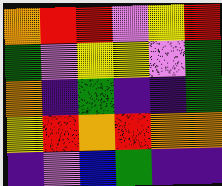[["orange", "red", "red", "violet", "yellow", "red"], ["green", "violet", "yellow", "yellow", "violet", "green"], ["orange", "indigo", "green", "indigo", "indigo", "green"], ["yellow", "red", "orange", "red", "orange", "orange"], ["indigo", "violet", "blue", "green", "indigo", "indigo"]]